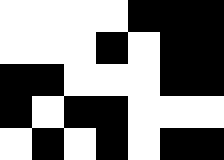[["white", "white", "white", "white", "black", "black", "black"], ["white", "white", "white", "black", "white", "black", "black"], ["black", "black", "white", "white", "white", "black", "black"], ["black", "white", "black", "black", "white", "white", "white"], ["white", "black", "white", "black", "white", "black", "black"]]